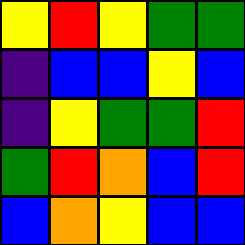[["yellow", "red", "yellow", "green", "green"], ["indigo", "blue", "blue", "yellow", "blue"], ["indigo", "yellow", "green", "green", "red"], ["green", "red", "orange", "blue", "red"], ["blue", "orange", "yellow", "blue", "blue"]]